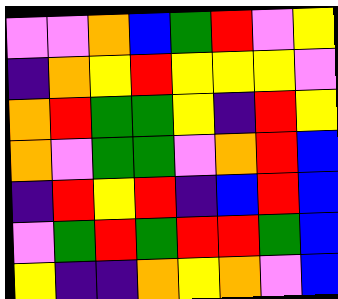[["violet", "violet", "orange", "blue", "green", "red", "violet", "yellow"], ["indigo", "orange", "yellow", "red", "yellow", "yellow", "yellow", "violet"], ["orange", "red", "green", "green", "yellow", "indigo", "red", "yellow"], ["orange", "violet", "green", "green", "violet", "orange", "red", "blue"], ["indigo", "red", "yellow", "red", "indigo", "blue", "red", "blue"], ["violet", "green", "red", "green", "red", "red", "green", "blue"], ["yellow", "indigo", "indigo", "orange", "yellow", "orange", "violet", "blue"]]